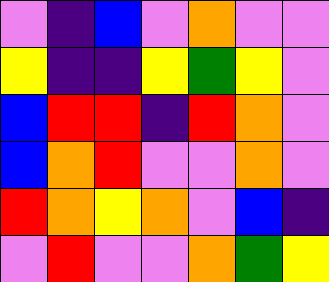[["violet", "indigo", "blue", "violet", "orange", "violet", "violet"], ["yellow", "indigo", "indigo", "yellow", "green", "yellow", "violet"], ["blue", "red", "red", "indigo", "red", "orange", "violet"], ["blue", "orange", "red", "violet", "violet", "orange", "violet"], ["red", "orange", "yellow", "orange", "violet", "blue", "indigo"], ["violet", "red", "violet", "violet", "orange", "green", "yellow"]]